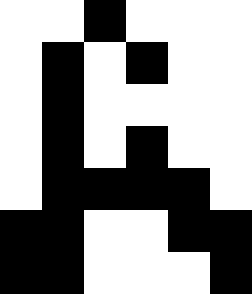[["white", "white", "black", "white", "white", "white"], ["white", "black", "white", "black", "white", "white"], ["white", "black", "white", "white", "white", "white"], ["white", "black", "white", "black", "white", "white"], ["white", "black", "black", "black", "black", "white"], ["black", "black", "white", "white", "black", "black"], ["black", "black", "white", "white", "white", "black"]]